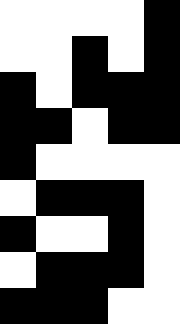[["white", "white", "white", "white", "black"], ["white", "white", "black", "white", "black"], ["black", "white", "black", "black", "black"], ["black", "black", "white", "black", "black"], ["black", "white", "white", "white", "white"], ["white", "black", "black", "black", "white"], ["black", "white", "white", "black", "white"], ["white", "black", "black", "black", "white"], ["black", "black", "black", "white", "white"]]